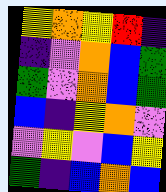[["yellow", "orange", "yellow", "red", "indigo"], ["indigo", "violet", "orange", "blue", "green"], ["green", "violet", "orange", "blue", "green"], ["blue", "indigo", "yellow", "orange", "violet"], ["violet", "yellow", "violet", "blue", "yellow"], ["green", "indigo", "blue", "orange", "blue"]]